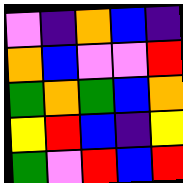[["violet", "indigo", "orange", "blue", "indigo"], ["orange", "blue", "violet", "violet", "red"], ["green", "orange", "green", "blue", "orange"], ["yellow", "red", "blue", "indigo", "yellow"], ["green", "violet", "red", "blue", "red"]]